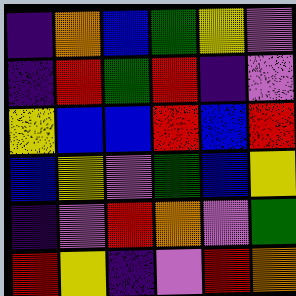[["indigo", "orange", "blue", "green", "yellow", "violet"], ["indigo", "red", "green", "red", "indigo", "violet"], ["yellow", "blue", "blue", "red", "blue", "red"], ["blue", "yellow", "violet", "green", "blue", "yellow"], ["indigo", "violet", "red", "orange", "violet", "green"], ["red", "yellow", "indigo", "violet", "red", "orange"]]